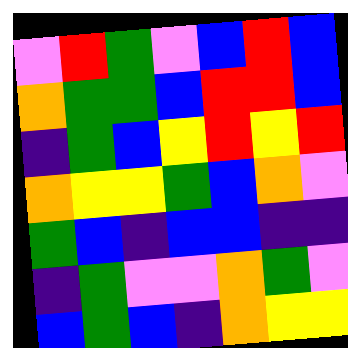[["violet", "red", "green", "violet", "blue", "red", "blue"], ["orange", "green", "green", "blue", "red", "red", "blue"], ["indigo", "green", "blue", "yellow", "red", "yellow", "red"], ["orange", "yellow", "yellow", "green", "blue", "orange", "violet"], ["green", "blue", "indigo", "blue", "blue", "indigo", "indigo"], ["indigo", "green", "violet", "violet", "orange", "green", "violet"], ["blue", "green", "blue", "indigo", "orange", "yellow", "yellow"]]